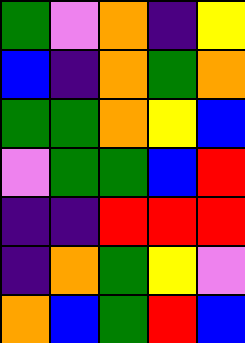[["green", "violet", "orange", "indigo", "yellow"], ["blue", "indigo", "orange", "green", "orange"], ["green", "green", "orange", "yellow", "blue"], ["violet", "green", "green", "blue", "red"], ["indigo", "indigo", "red", "red", "red"], ["indigo", "orange", "green", "yellow", "violet"], ["orange", "blue", "green", "red", "blue"]]